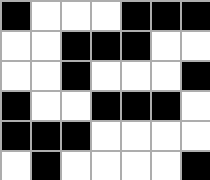[["black", "white", "white", "white", "black", "black", "black"], ["white", "white", "black", "black", "black", "white", "white"], ["white", "white", "black", "white", "white", "white", "black"], ["black", "white", "white", "black", "black", "black", "white"], ["black", "black", "black", "white", "white", "white", "white"], ["white", "black", "white", "white", "white", "white", "black"]]